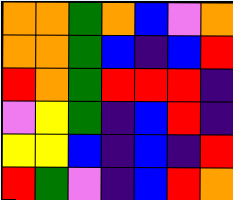[["orange", "orange", "green", "orange", "blue", "violet", "orange"], ["orange", "orange", "green", "blue", "indigo", "blue", "red"], ["red", "orange", "green", "red", "red", "red", "indigo"], ["violet", "yellow", "green", "indigo", "blue", "red", "indigo"], ["yellow", "yellow", "blue", "indigo", "blue", "indigo", "red"], ["red", "green", "violet", "indigo", "blue", "red", "orange"]]